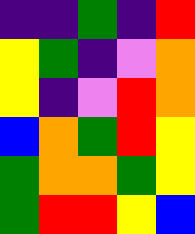[["indigo", "indigo", "green", "indigo", "red"], ["yellow", "green", "indigo", "violet", "orange"], ["yellow", "indigo", "violet", "red", "orange"], ["blue", "orange", "green", "red", "yellow"], ["green", "orange", "orange", "green", "yellow"], ["green", "red", "red", "yellow", "blue"]]